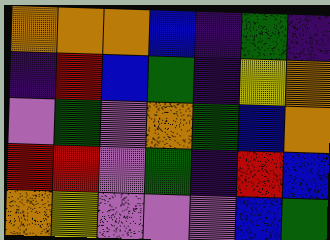[["orange", "orange", "orange", "blue", "indigo", "green", "indigo"], ["indigo", "red", "blue", "green", "indigo", "yellow", "orange"], ["violet", "green", "violet", "orange", "green", "blue", "orange"], ["red", "red", "violet", "green", "indigo", "red", "blue"], ["orange", "yellow", "violet", "violet", "violet", "blue", "green"]]